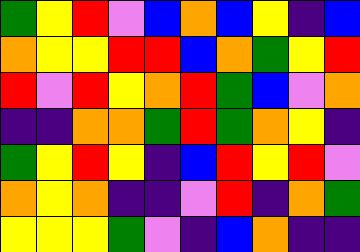[["green", "yellow", "red", "violet", "blue", "orange", "blue", "yellow", "indigo", "blue"], ["orange", "yellow", "yellow", "red", "red", "blue", "orange", "green", "yellow", "red"], ["red", "violet", "red", "yellow", "orange", "red", "green", "blue", "violet", "orange"], ["indigo", "indigo", "orange", "orange", "green", "red", "green", "orange", "yellow", "indigo"], ["green", "yellow", "red", "yellow", "indigo", "blue", "red", "yellow", "red", "violet"], ["orange", "yellow", "orange", "indigo", "indigo", "violet", "red", "indigo", "orange", "green"], ["yellow", "yellow", "yellow", "green", "violet", "indigo", "blue", "orange", "indigo", "indigo"]]